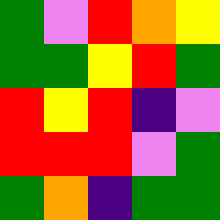[["green", "violet", "red", "orange", "yellow"], ["green", "green", "yellow", "red", "green"], ["red", "yellow", "red", "indigo", "violet"], ["red", "red", "red", "violet", "green"], ["green", "orange", "indigo", "green", "green"]]